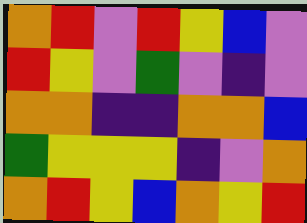[["orange", "red", "violet", "red", "yellow", "blue", "violet"], ["red", "yellow", "violet", "green", "violet", "indigo", "violet"], ["orange", "orange", "indigo", "indigo", "orange", "orange", "blue"], ["green", "yellow", "yellow", "yellow", "indigo", "violet", "orange"], ["orange", "red", "yellow", "blue", "orange", "yellow", "red"]]